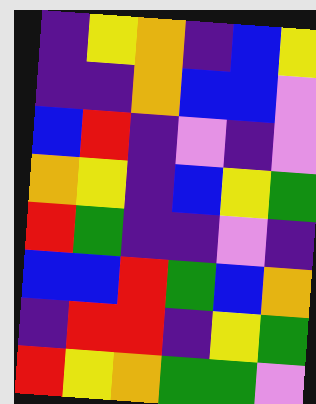[["indigo", "yellow", "orange", "indigo", "blue", "yellow"], ["indigo", "indigo", "orange", "blue", "blue", "violet"], ["blue", "red", "indigo", "violet", "indigo", "violet"], ["orange", "yellow", "indigo", "blue", "yellow", "green"], ["red", "green", "indigo", "indigo", "violet", "indigo"], ["blue", "blue", "red", "green", "blue", "orange"], ["indigo", "red", "red", "indigo", "yellow", "green"], ["red", "yellow", "orange", "green", "green", "violet"]]